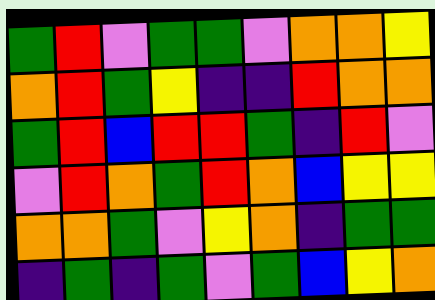[["green", "red", "violet", "green", "green", "violet", "orange", "orange", "yellow"], ["orange", "red", "green", "yellow", "indigo", "indigo", "red", "orange", "orange"], ["green", "red", "blue", "red", "red", "green", "indigo", "red", "violet"], ["violet", "red", "orange", "green", "red", "orange", "blue", "yellow", "yellow"], ["orange", "orange", "green", "violet", "yellow", "orange", "indigo", "green", "green"], ["indigo", "green", "indigo", "green", "violet", "green", "blue", "yellow", "orange"]]